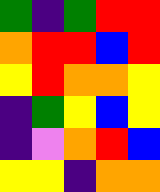[["green", "indigo", "green", "red", "red"], ["orange", "red", "red", "blue", "red"], ["yellow", "red", "orange", "orange", "yellow"], ["indigo", "green", "yellow", "blue", "yellow"], ["indigo", "violet", "orange", "red", "blue"], ["yellow", "yellow", "indigo", "orange", "orange"]]